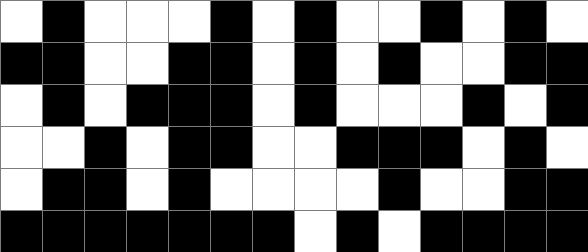[["white", "black", "white", "white", "white", "black", "white", "black", "white", "white", "black", "white", "black", "white"], ["black", "black", "white", "white", "black", "black", "white", "black", "white", "black", "white", "white", "black", "black"], ["white", "black", "white", "black", "black", "black", "white", "black", "white", "white", "white", "black", "white", "black"], ["white", "white", "black", "white", "black", "black", "white", "white", "black", "black", "black", "white", "black", "white"], ["white", "black", "black", "white", "black", "white", "white", "white", "white", "black", "white", "white", "black", "black"], ["black", "black", "black", "black", "black", "black", "black", "white", "black", "white", "black", "black", "black", "black"]]